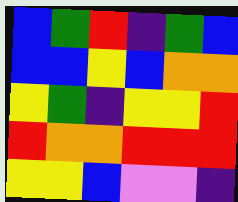[["blue", "green", "red", "indigo", "green", "blue"], ["blue", "blue", "yellow", "blue", "orange", "orange"], ["yellow", "green", "indigo", "yellow", "yellow", "red"], ["red", "orange", "orange", "red", "red", "red"], ["yellow", "yellow", "blue", "violet", "violet", "indigo"]]